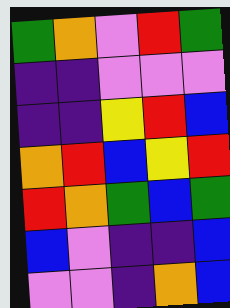[["green", "orange", "violet", "red", "green"], ["indigo", "indigo", "violet", "violet", "violet"], ["indigo", "indigo", "yellow", "red", "blue"], ["orange", "red", "blue", "yellow", "red"], ["red", "orange", "green", "blue", "green"], ["blue", "violet", "indigo", "indigo", "blue"], ["violet", "violet", "indigo", "orange", "blue"]]